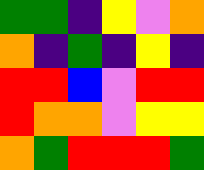[["green", "green", "indigo", "yellow", "violet", "orange"], ["orange", "indigo", "green", "indigo", "yellow", "indigo"], ["red", "red", "blue", "violet", "red", "red"], ["red", "orange", "orange", "violet", "yellow", "yellow"], ["orange", "green", "red", "red", "red", "green"]]